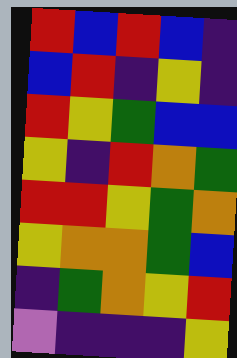[["red", "blue", "red", "blue", "indigo"], ["blue", "red", "indigo", "yellow", "indigo"], ["red", "yellow", "green", "blue", "blue"], ["yellow", "indigo", "red", "orange", "green"], ["red", "red", "yellow", "green", "orange"], ["yellow", "orange", "orange", "green", "blue"], ["indigo", "green", "orange", "yellow", "red"], ["violet", "indigo", "indigo", "indigo", "yellow"]]